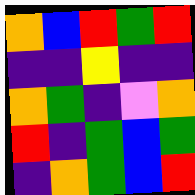[["orange", "blue", "red", "green", "red"], ["indigo", "indigo", "yellow", "indigo", "indigo"], ["orange", "green", "indigo", "violet", "orange"], ["red", "indigo", "green", "blue", "green"], ["indigo", "orange", "green", "blue", "red"]]